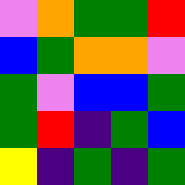[["violet", "orange", "green", "green", "red"], ["blue", "green", "orange", "orange", "violet"], ["green", "violet", "blue", "blue", "green"], ["green", "red", "indigo", "green", "blue"], ["yellow", "indigo", "green", "indigo", "green"]]